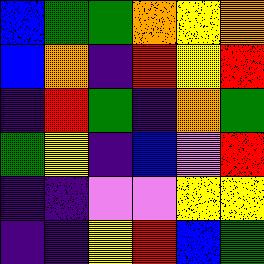[["blue", "green", "green", "orange", "yellow", "orange"], ["blue", "orange", "indigo", "red", "yellow", "red"], ["indigo", "red", "green", "indigo", "orange", "green"], ["green", "yellow", "indigo", "blue", "violet", "red"], ["indigo", "indigo", "violet", "violet", "yellow", "yellow"], ["indigo", "indigo", "yellow", "red", "blue", "green"]]